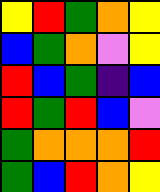[["yellow", "red", "green", "orange", "yellow"], ["blue", "green", "orange", "violet", "yellow"], ["red", "blue", "green", "indigo", "blue"], ["red", "green", "red", "blue", "violet"], ["green", "orange", "orange", "orange", "red"], ["green", "blue", "red", "orange", "yellow"]]